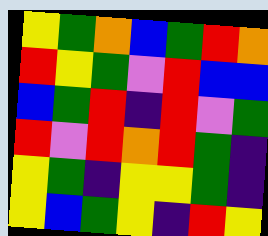[["yellow", "green", "orange", "blue", "green", "red", "orange"], ["red", "yellow", "green", "violet", "red", "blue", "blue"], ["blue", "green", "red", "indigo", "red", "violet", "green"], ["red", "violet", "red", "orange", "red", "green", "indigo"], ["yellow", "green", "indigo", "yellow", "yellow", "green", "indigo"], ["yellow", "blue", "green", "yellow", "indigo", "red", "yellow"]]